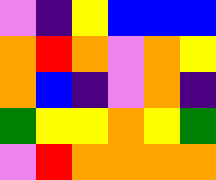[["violet", "indigo", "yellow", "blue", "blue", "blue"], ["orange", "red", "orange", "violet", "orange", "yellow"], ["orange", "blue", "indigo", "violet", "orange", "indigo"], ["green", "yellow", "yellow", "orange", "yellow", "green"], ["violet", "red", "orange", "orange", "orange", "orange"]]